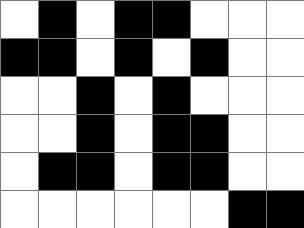[["white", "black", "white", "black", "black", "white", "white", "white"], ["black", "black", "white", "black", "white", "black", "white", "white"], ["white", "white", "black", "white", "black", "white", "white", "white"], ["white", "white", "black", "white", "black", "black", "white", "white"], ["white", "black", "black", "white", "black", "black", "white", "white"], ["white", "white", "white", "white", "white", "white", "black", "black"]]